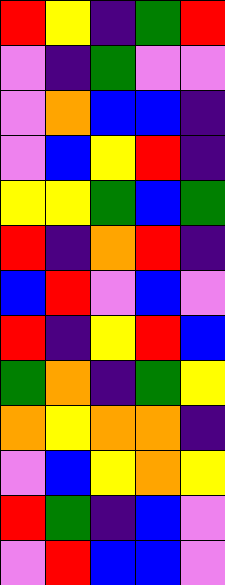[["red", "yellow", "indigo", "green", "red"], ["violet", "indigo", "green", "violet", "violet"], ["violet", "orange", "blue", "blue", "indigo"], ["violet", "blue", "yellow", "red", "indigo"], ["yellow", "yellow", "green", "blue", "green"], ["red", "indigo", "orange", "red", "indigo"], ["blue", "red", "violet", "blue", "violet"], ["red", "indigo", "yellow", "red", "blue"], ["green", "orange", "indigo", "green", "yellow"], ["orange", "yellow", "orange", "orange", "indigo"], ["violet", "blue", "yellow", "orange", "yellow"], ["red", "green", "indigo", "blue", "violet"], ["violet", "red", "blue", "blue", "violet"]]